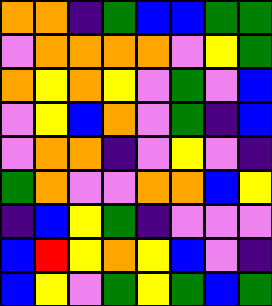[["orange", "orange", "indigo", "green", "blue", "blue", "green", "green"], ["violet", "orange", "orange", "orange", "orange", "violet", "yellow", "green"], ["orange", "yellow", "orange", "yellow", "violet", "green", "violet", "blue"], ["violet", "yellow", "blue", "orange", "violet", "green", "indigo", "blue"], ["violet", "orange", "orange", "indigo", "violet", "yellow", "violet", "indigo"], ["green", "orange", "violet", "violet", "orange", "orange", "blue", "yellow"], ["indigo", "blue", "yellow", "green", "indigo", "violet", "violet", "violet"], ["blue", "red", "yellow", "orange", "yellow", "blue", "violet", "indigo"], ["blue", "yellow", "violet", "green", "yellow", "green", "blue", "green"]]